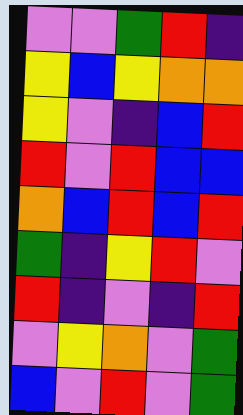[["violet", "violet", "green", "red", "indigo"], ["yellow", "blue", "yellow", "orange", "orange"], ["yellow", "violet", "indigo", "blue", "red"], ["red", "violet", "red", "blue", "blue"], ["orange", "blue", "red", "blue", "red"], ["green", "indigo", "yellow", "red", "violet"], ["red", "indigo", "violet", "indigo", "red"], ["violet", "yellow", "orange", "violet", "green"], ["blue", "violet", "red", "violet", "green"]]